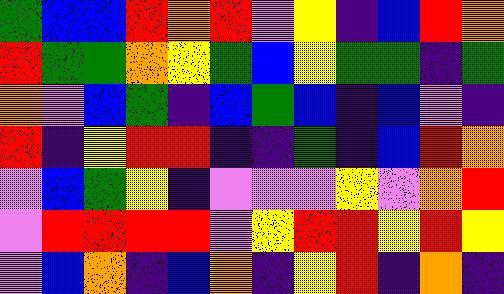[["green", "blue", "blue", "red", "orange", "red", "violet", "yellow", "indigo", "blue", "red", "orange"], ["red", "green", "green", "orange", "yellow", "green", "blue", "yellow", "green", "green", "indigo", "green"], ["orange", "violet", "blue", "green", "indigo", "blue", "green", "blue", "indigo", "blue", "violet", "indigo"], ["red", "indigo", "yellow", "red", "red", "indigo", "indigo", "green", "indigo", "blue", "red", "orange"], ["violet", "blue", "green", "yellow", "indigo", "violet", "violet", "violet", "yellow", "violet", "orange", "red"], ["violet", "red", "red", "red", "red", "violet", "yellow", "red", "red", "yellow", "red", "yellow"], ["violet", "blue", "orange", "indigo", "blue", "orange", "indigo", "yellow", "red", "indigo", "orange", "indigo"]]